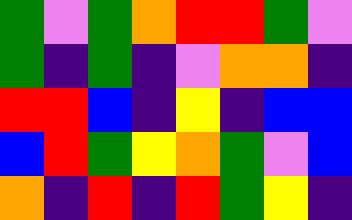[["green", "violet", "green", "orange", "red", "red", "green", "violet"], ["green", "indigo", "green", "indigo", "violet", "orange", "orange", "indigo"], ["red", "red", "blue", "indigo", "yellow", "indigo", "blue", "blue"], ["blue", "red", "green", "yellow", "orange", "green", "violet", "blue"], ["orange", "indigo", "red", "indigo", "red", "green", "yellow", "indigo"]]